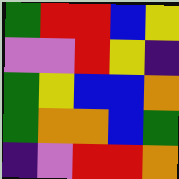[["green", "red", "red", "blue", "yellow"], ["violet", "violet", "red", "yellow", "indigo"], ["green", "yellow", "blue", "blue", "orange"], ["green", "orange", "orange", "blue", "green"], ["indigo", "violet", "red", "red", "orange"]]